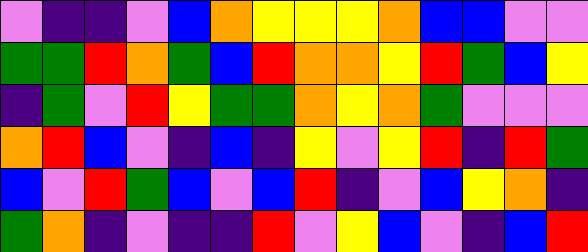[["violet", "indigo", "indigo", "violet", "blue", "orange", "yellow", "yellow", "yellow", "orange", "blue", "blue", "violet", "violet"], ["green", "green", "red", "orange", "green", "blue", "red", "orange", "orange", "yellow", "red", "green", "blue", "yellow"], ["indigo", "green", "violet", "red", "yellow", "green", "green", "orange", "yellow", "orange", "green", "violet", "violet", "violet"], ["orange", "red", "blue", "violet", "indigo", "blue", "indigo", "yellow", "violet", "yellow", "red", "indigo", "red", "green"], ["blue", "violet", "red", "green", "blue", "violet", "blue", "red", "indigo", "violet", "blue", "yellow", "orange", "indigo"], ["green", "orange", "indigo", "violet", "indigo", "indigo", "red", "violet", "yellow", "blue", "violet", "indigo", "blue", "red"]]